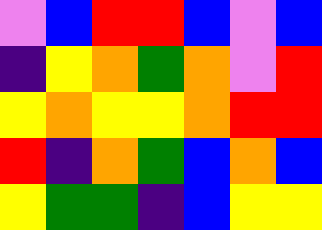[["violet", "blue", "red", "red", "blue", "violet", "blue"], ["indigo", "yellow", "orange", "green", "orange", "violet", "red"], ["yellow", "orange", "yellow", "yellow", "orange", "red", "red"], ["red", "indigo", "orange", "green", "blue", "orange", "blue"], ["yellow", "green", "green", "indigo", "blue", "yellow", "yellow"]]